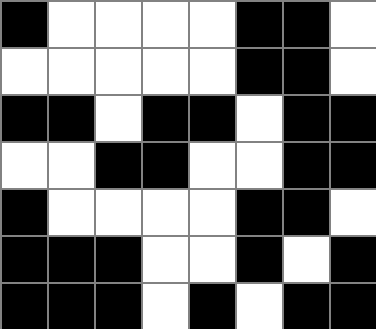[["black", "white", "white", "white", "white", "black", "black", "white"], ["white", "white", "white", "white", "white", "black", "black", "white"], ["black", "black", "white", "black", "black", "white", "black", "black"], ["white", "white", "black", "black", "white", "white", "black", "black"], ["black", "white", "white", "white", "white", "black", "black", "white"], ["black", "black", "black", "white", "white", "black", "white", "black"], ["black", "black", "black", "white", "black", "white", "black", "black"]]